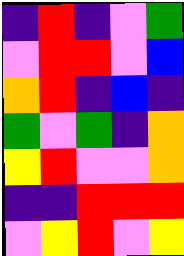[["indigo", "red", "indigo", "violet", "green"], ["violet", "red", "red", "violet", "blue"], ["orange", "red", "indigo", "blue", "indigo"], ["green", "violet", "green", "indigo", "orange"], ["yellow", "red", "violet", "violet", "orange"], ["indigo", "indigo", "red", "red", "red"], ["violet", "yellow", "red", "violet", "yellow"]]